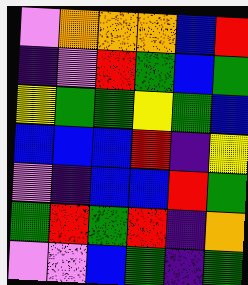[["violet", "orange", "orange", "orange", "blue", "red"], ["indigo", "violet", "red", "green", "blue", "green"], ["yellow", "green", "green", "yellow", "green", "blue"], ["blue", "blue", "blue", "red", "indigo", "yellow"], ["violet", "indigo", "blue", "blue", "red", "green"], ["green", "red", "green", "red", "indigo", "orange"], ["violet", "violet", "blue", "green", "indigo", "green"]]